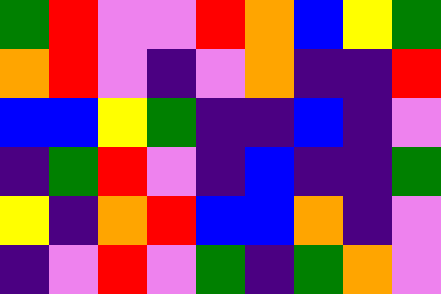[["green", "red", "violet", "violet", "red", "orange", "blue", "yellow", "green"], ["orange", "red", "violet", "indigo", "violet", "orange", "indigo", "indigo", "red"], ["blue", "blue", "yellow", "green", "indigo", "indigo", "blue", "indigo", "violet"], ["indigo", "green", "red", "violet", "indigo", "blue", "indigo", "indigo", "green"], ["yellow", "indigo", "orange", "red", "blue", "blue", "orange", "indigo", "violet"], ["indigo", "violet", "red", "violet", "green", "indigo", "green", "orange", "violet"]]